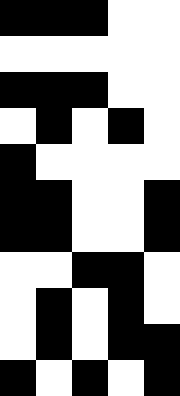[["black", "black", "black", "white", "white"], ["white", "white", "white", "white", "white"], ["black", "black", "black", "white", "white"], ["white", "black", "white", "black", "white"], ["black", "white", "white", "white", "white"], ["black", "black", "white", "white", "black"], ["black", "black", "white", "white", "black"], ["white", "white", "black", "black", "white"], ["white", "black", "white", "black", "white"], ["white", "black", "white", "black", "black"], ["black", "white", "black", "white", "black"]]